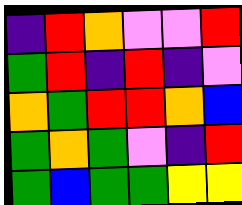[["indigo", "red", "orange", "violet", "violet", "red"], ["green", "red", "indigo", "red", "indigo", "violet"], ["orange", "green", "red", "red", "orange", "blue"], ["green", "orange", "green", "violet", "indigo", "red"], ["green", "blue", "green", "green", "yellow", "yellow"]]